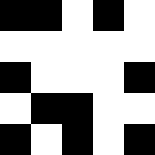[["black", "black", "white", "black", "white"], ["white", "white", "white", "white", "white"], ["black", "white", "white", "white", "black"], ["white", "black", "black", "white", "white"], ["black", "white", "black", "white", "black"]]